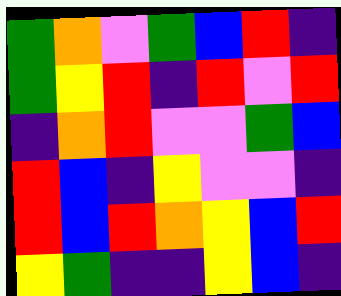[["green", "orange", "violet", "green", "blue", "red", "indigo"], ["green", "yellow", "red", "indigo", "red", "violet", "red"], ["indigo", "orange", "red", "violet", "violet", "green", "blue"], ["red", "blue", "indigo", "yellow", "violet", "violet", "indigo"], ["red", "blue", "red", "orange", "yellow", "blue", "red"], ["yellow", "green", "indigo", "indigo", "yellow", "blue", "indigo"]]